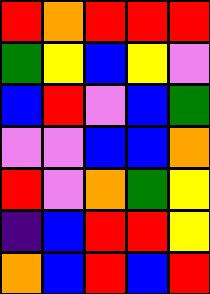[["red", "orange", "red", "red", "red"], ["green", "yellow", "blue", "yellow", "violet"], ["blue", "red", "violet", "blue", "green"], ["violet", "violet", "blue", "blue", "orange"], ["red", "violet", "orange", "green", "yellow"], ["indigo", "blue", "red", "red", "yellow"], ["orange", "blue", "red", "blue", "red"]]